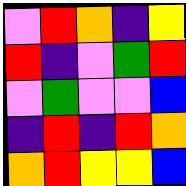[["violet", "red", "orange", "indigo", "yellow"], ["red", "indigo", "violet", "green", "red"], ["violet", "green", "violet", "violet", "blue"], ["indigo", "red", "indigo", "red", "orange"], ["orange", "red", "yellow", "yellow", "blue"]]